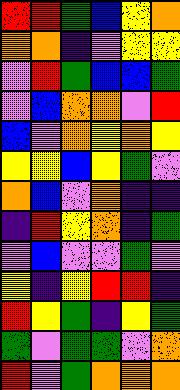[["red", "red", "green", "blue", "yellow", "orange"], ["orange", "orange", "indigo", "violet", "yellow", "yellow"], ["violet", "red", "green", "blue", "blue", "green"], ["violet", "blue", "orange", "orange", "violet", "red"], ["blue", "violet", "orange", "yellow", "orange", "yellow"], ["yellow", "yellow", "blue", "yellow", "green", "violet"], ["orange", "blue", "violet", "orange", "indigo", "indigo"], ["indigo", "red", "yellow", "orange", "indigo", "green"], ["violet", "blue", "violet", "violet", "green", "violet"], ["yellow", "indigo", "yellow", "red", "red", "indigo"], ["red", "yellow", "green", "indigo", "yellow", "green"], ["green", "violet", "green", "green", "violet", "orange"], ["red", "violet", "green", "orange", "orange", "orange"]]